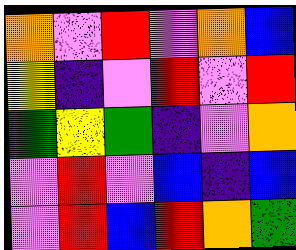[["orange", "violet", "red", "violet", "orange", "blue"], ["yellow", "indigo", "violet", "red", "violet", "red"], ["green", "yellow", "green", "indigo", "violet", "orange"], ["violet", "red", "violet", "blue", "indigo", "blue"], ["violet", "red", "blue", "red", "orange", "green"]]